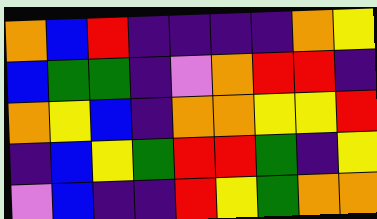[["orange", "blue", "red", "indigo", "indigo", "indigo", "indigo", "orange", "yellow"], ["blue", "green", "green", "indigo", "violet", "orange", "red", "red", "indigo"], ["orange", "yellow", "blue", "indigo", "orange", "orange", "yellow", "yellow", "red"], ["indigo", "blue", "yellow", "green", "red", "red", "green", "indigo", "yellow"], ["violet", "blue", "indigo", "indigo", "red", "yellow", "green", "orange", "orange"]]